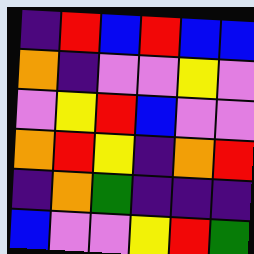[["indigo", "red", "blue", "red", "blue", "blue"], ["orange", "indigo", "violet", "violet", "yellow", "violet"], ["violet", "yellow", "red", "blue", "violet", "violet"], ["orange", "red", "yellow", "indigo", "orange", "red"], ["indigo", "orange", "green", "indigo", "indigo", "indigo"], ["blue", "violet", "violet", "yellow", "red", "green"]]